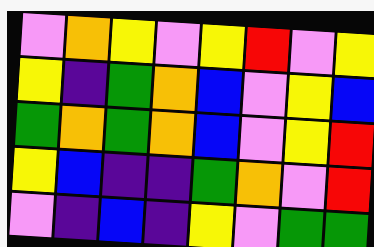[["violet", "orange", "yellow", "violet", "yellow", "red", "violet", "yellow"], ["yellow", "indigo", "green", "orange", "blue", "violet", "yellow", "blue"], ["green", "orange", "green", "orange", "blue", "violet", "yellow", "red"], ["yellow", "blue", "indigo", "indigo", "green", "orange", "violet", "red"], ["violet", "indigo", "blue", "indigo", "yellow", "violet", "green", "green"]]